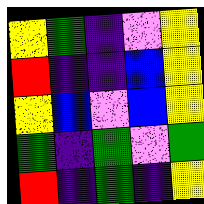[["yellow", "green", "indigo", "violet", "yellow"], ["red", "indigo", "indigo", "blue", "yellow"], ["yellow", "blue", "violet", "blue", "yellow"], ["green", "indigo", "green", "violet", "green"], ["red", "indigo", "green", "indigo", "yellow"]]